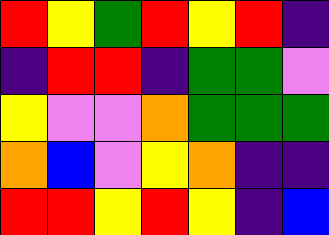[["red", "yellow", "green", "red", "yellow", "red", "indigo"], ["indigo", "red", "red", "indigo", "green", "green", "violet"], ["yellow", "violet", "violet", "orange", "green", "green", "green"], ["orange", "blue", "violet", "yellow", "orange", "indigo", "indigo"], ["red", "red", "yellow", "red", "yellow", "indigo", "blue"]]